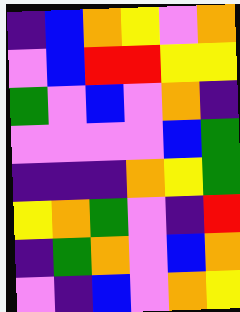[["indigo", "blue", "orange", "yellow", "violet", "orange"], ["violet", "blue", "red", "red", "yellow", "yellow"], ["green", "violet", "blue", "violet", "orange", "indigo"], ["violet", "violet", "violet", "violet", "blue", "green"], ["indigo", "indigo", "indigo", "orange", "yellow", "green"], ["yellow", "orange", "green", "violet", "indigo", "red"], ["indigo", "green", "orange", "violet", "blue", "orange"], ["violet", "indigo", "blue", "violet", "orange", "yellow"]]